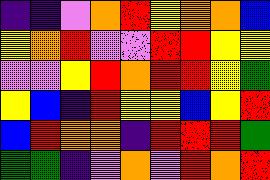[["indigo", "indigo", "violet", "orange", "red", "yellow", "orange", "orange", "blue"], ["yellow", "orange", "red", "violet", "violet", "red", "red", "yellow", "yellow"], ["violet", "violet", "yellow", "red", "orange", "red", "red", "yellow", "green"], ["yellow", "blue", "indigo", "red", "yellow", "yellow", "blue", "yellow", "red"], ["blue", "red", "orange", "orange", "indigo", "red", "red", "red", "green"], ["green", "green", "indigo", "violet", "orange", "violet", "red", "orange", "red"]]